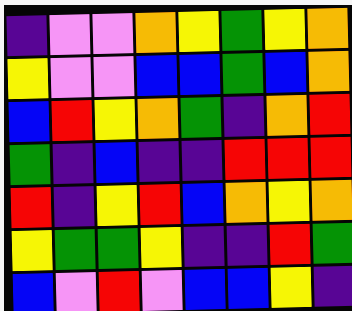[["indigo", "violet", "violet", "orange", "yellow", "green", "yellow", "orange"], ["yellow", "violet", "violet", "blue", "blue", "green", "blue", "orange"], ["blue", "red", "yellow", "orange", "green", "indigo", "orange", "red"], ["green", "indigo", "blue", "indigo", "indigo", "red", "red", "red"], ["red", "indigo", "yellow", "red", "blue", "orange", "yellow", "orange"], ["yellow", "green", "green", "yellow", "indigo", "indigo", "red", "green"], ["blue", "violet", "red", "violet", "blue", "blue", "yellow", "indigo"]]